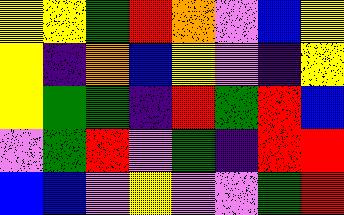[["yellow", "yellow", "green", "red", "orange", "violet", "blue", "yellow"], ["yellow", "indigo", "orange", "blue", "yellow", "violet", "indigo", "yellow"], ["yellow", "green", "green", "indigo", "red", "green", "red", "blue"], ["violet", "green", "red", "violet", "green", "indigo", "red", "red"], ["blue", "blue", "violet", "yellow", "violet", "violet", "green", "red"]]